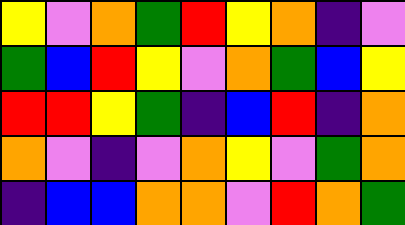[["yellow", "violet", "orange", "green", "red", "yellow", "orange", "indigo", "violet"], ["green", "blue", "red", "yellow", "violet", "orange", "green", "blue", "yellow"], ["red", "red", "yellow", "green", "indigo", "blue", "red", "indigo", "orange"], ["orange", "violet", "indigo", "violet", "orange", "yellow", "violet", "green", "orange"], ["indigo", "blue", "blue", "orange", "orange", "violet", "red", "orange", "green"]]